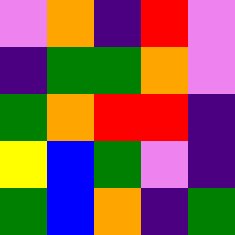[["violet", "orange", "indigo", "red", "violet"], ["indigo", "green", "green", "orange", "violet"], ["green", "orange", "red", "red", "indigo"], ["yellow", "blue", "green", "violet", "indigo"], ["green", "blue", "orange", "indigo", "green"]]